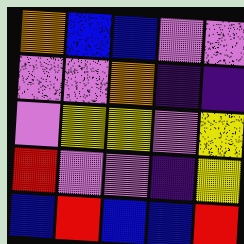[["orange", "blue", "blue", "violet", "violet"], ["violet", "violet", "orange", "indigo", "indigo"], ["violet", "yellow", "yellow", "violet", "yellow"], ["red", "violet", "violet", "indigo", "yellow"], ["blue", "red", "blue", "blue", "red"]]